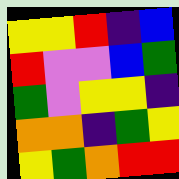[["yellow", "yellow", "red", "indigo", "blue"], ["red", "violet", "violet", "blue", "green"], ["green", "violet", "yellow", "yellow", "indigo"], ["orange", "orange", "indigo", "green", "yellow"], ["yellow", "green", "orange", "red", "red"]]